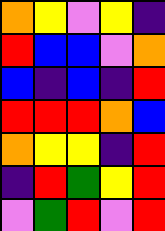[["orange", "yellow", "violet", "yellow", "indigo"], ["red", "blue", "blue", "violet", "orange"], ["blue", "indigo", "blue", "indigo", "red"], ["red", "red", "red", "orange", "blue"], ["orange", "yellow", "yellow", "indigo", "red"], ["indigo", "red", "green", "yellow", "red"], ["violet", "green", "red", "violet", "red"]]